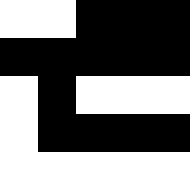[["white", "white", "black", "black", "black"], ["black", "black", "black", "black", "black"], ["white", "black", "white", "white", "white"], ["white", "black", "black", "black", "black"], ["white", "white", "white", "white", "white"]]